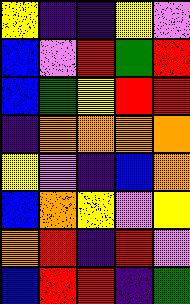[["yellow", "indigo", "indigo", "yellow", "violet"], ["blue", "violet", "red", "green", "red"], ["blue", "green", "yellow", "red", "red"], ["indigo", "orange", "orange", "orange", "orange"], ["yellow", "violet", "indigo", "blue", "orange"], ["blue", "orange", "yellow", "violet", "yellow"], ["orange", "red", "indigo", "red", "violet"], ["blue", "red", "red", "indigo", "green"]]